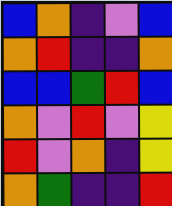[["blue", "orange", "indigo", "violet", "blue"], ["orange", "red", "indigo", "indigo", "orange"], ["blue", "blue", "green", "red", "blue"], ["orange", "violet", "red", "violet", "yellow"], ["red", "violet", "orange", "indigo", "yellow"], ["orange", "green", "indigo", "indigo", "red"]]